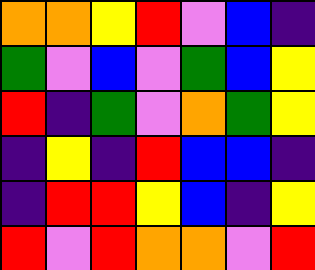[["orange", "orange", "yellow", "red", "violet", "blue", "indigo"], ["green", "violet", "blue", "violet", "green", "blue", "yellow"], ["red", "indigo", "green", "violet", "orange", "green", "yellow"], ["indigo", "yellow", "indigo", "red", "blue", "blue", "indigo"], ["indigo", "red", "red", "yellow", "blue", "indigo", "yellow"], ["red", "violet", "red", "orange", "orange", "violet", "red"]]